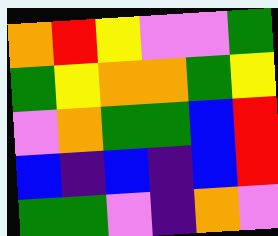[["orange", "red", "yellow", "violet", "violet", "green"], ["green", "yellow", "orange", "orange", "green", "yellow"], ["violet", "orange", "green", "green", "blue", "red"], ["blue", "indigo", "blue", "indigo", "blue", "red"], ["green", "green", "violet", "indigo", "orange", "violet"]]